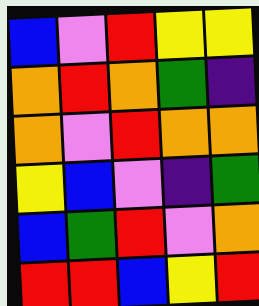[["blue", "violet", "red", "yellow", "yellow"], ["orange", "red", "orange", "green", "indigo"], ["orange", "violet", "red", "orange", "orange"], ["yellow", "blue", "violet", "indigo", "green"], ["blue", "green", "red", "violet", "orange"], ["red", "red", "blue", "yellow", "red"]]